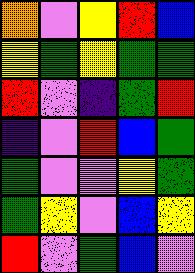[["orange", "violet", "yellow", "red", "blue"], ["yellow", "green", "yellow", "green", "green"], ["red", "violet", "indigo", "green", "red"], ["indigo", "violet", "red", "blue", "green"], ["green", "violet", "violet", "yellow", "green"], ["green", "yellow", "violet", "blue", "yellow"], ["red", "violet", "green", "blue", "violet"]]